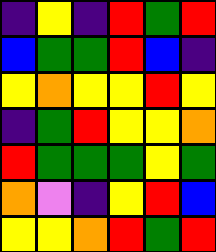[["indigo", "yellow", "indigo", "red", "green", "red"], ["blue", "green", "green", "red", "blue", "indigo"], ["yellow", "orange", "yellow", "yellow", "red", "yellow"], ["indigo", "green", "red", "yellow", "yellow", "orange"], ["red", "green", "green", "green", "yellow", "green"], ["orange", "violet", "indigo", "yellow", "red", "blue"], ["yellow", "yellow", "orange", "red", "green", "red"]]